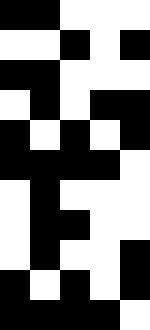[["black", "black", "white", "white", "white"], ["white", "white", "black", "white", "black"], ["black", "black", "white", "white", "white"], ["white", "black", "white", "black", "black"], ["black", "white", "black", "white", "black"], ["black", "black", "black", "black", "white"], ["white", "black", "white", "white", "white"], ["white", "black", "black", "white", "white"], ["white", "black", "white", "white", "black"], ["black", "white", "black", "white", "black"], ["black", "black", "black", "black", "white"]]